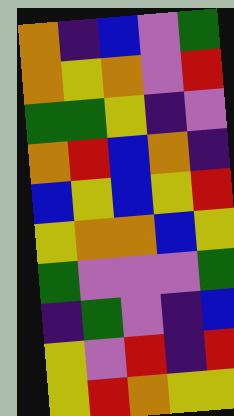[["orange", "indigo", "blue", "violet", "green"], ["orange", "yellow", "orange", "violet", "red"], ["green", "green", "yellow", "indigo", "violet"], ["orange", "red", "blue", "orange", "indigo"], ["blue", "yellow", "blue", "yellow", "red"], ["yellow", "orange", "orange", "blue", "yellow"], ["green", "violet", "violet", "violet", "green"], ["indigo", "green", "violet", "indigo", "blue"], ["yellow", "violet", "red", "indigo", "red"], ["yellow", "red", "orange", "yellow", "yellow"]]